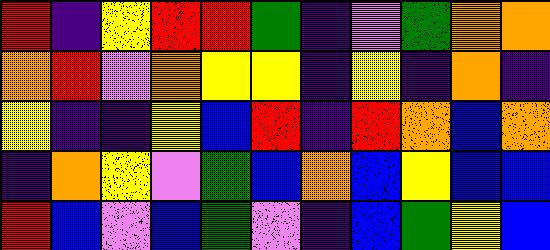[["red", "indigo", "yellow", "red", "red", "green", "indigo", "violet", "green", "orange", "orange"], ["orange", "red", "violet", "orange", "yellow", "yellow", "indigo", "yellow", "indigo", "orange", "indigo"], ["yellow", "indigo", "indigo", "yellow", "blue", "red", "indigo", "red", "orange", "blue", "orange"], ["indigo", "orange", "yellow", "violet", "green", "blue", "orange", "blue", "yellow", "blue", "blue"], ["red", "blue", "violet", "blue", "green", "violet", "indigo", "blue", "green", "yellow", "blue"]]